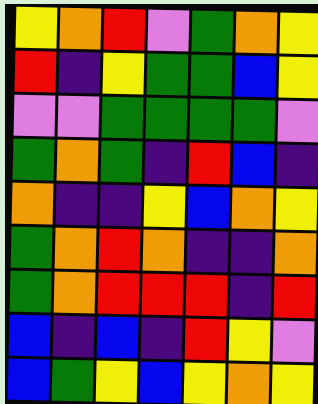[["yellow", "orange", "red", "violet", "green", "orange", "yellow"], ["red", "indigo", "yellow", "green", "green", "blue", "yellow"], ["violet", "violet", "green", "green", "green", "green", "violet"], ["green", "orange", "green", "indigo", "red", "blue", "indigo"], ["orange", "indigo", "indigo", "yellow", "blue", "orange", "yellow"], ["green", "orange", "red", "orange", "indigo", "indigo", "orange"], ["green", "orange", "red", "red", "red", "indigo", "red"], ["blue", "indigo", "blue", "indigo", "red", "yellow", "violet"], ["blue", "green", "yellow", "blue", "yellow", "orange", "yellow"]]